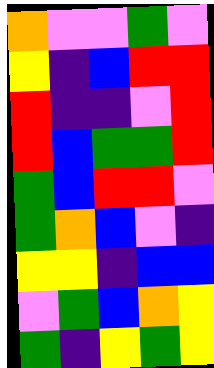[["orange", "violet", "violet", "green", "violet"], ["yellow", "indigo", "blue", "red", "red"], ["red", "indigo", "indigo", "violet", "red"], ["red", "blue", "green", "green", "red"], ["green", "blue", "red", "red", "violet"], ["green", "orange", "blue", "violet", "indigo"], ["yellow", "yellow", "indigo", "blue", "blue"], ["violet", "green", "blue", "orange", "yellow"], ["green", "indigo", "yellow", "green", "yellow"]]